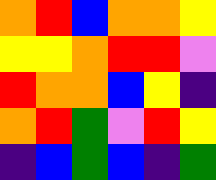[["orange", "red", "blue", "orange", "orange", "yellow"], ["yellow", "yellow", "orange", "red", "red", "violet"], ["red", "orange", "orange", "blue", "yellow", "indigo"], ["orange", "red", "green", "violet", "red", "yellow"], ["indigo", "blue", "green", "blue", "indigo", "green"]]